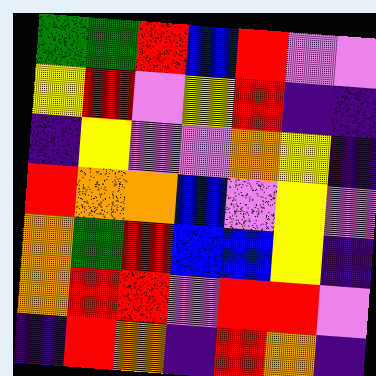[["green", "green", "red", "blue", "red", "violet", "violet"], ["yellow", "red", "violet", "yellow", "red", "indigo", "indigo"], ["indigo", "yellow", "violet", "violet", "orange", "yellow", "indigo"], ["red", "orange", "orange", "blue", "violet", "yellow", "violet"], ["orange", "green", "red", "blue", "blue", "yellow", "indigo"], ["orange", "red", "red", "violet", "red", "red", "violet"], ["indigo", "red", "orange", "indigo", "red", "orange", "indigo"]]